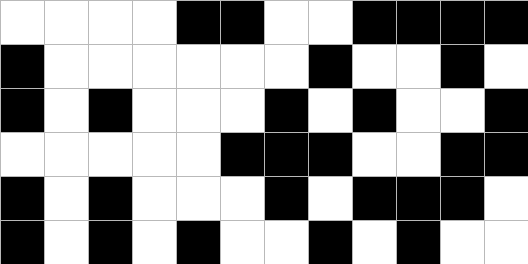[["white", "white", "white", "white", "black", "black", "white", "white", "black", "black", "black", "black"], ["black", "white", "white", "white", "white", "white", "white", "black", "white", "white", "black", "white"], ["black", "white", "black", "white", "white", "white", "black", "white", "black", "white", "white", "black"], ["white", "white", "white", "white", "white", "black", "black", "black", "white", "white", "black", "black"], ["black", "white", "black", "white", "white", "white", "black", "white", "black", "black", "black", "white"], ["black", "white", "black", "white", "black", "white", "white", "black", "white", "black", "white", "white"]]